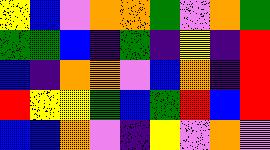[["yellow", "blue", "violet", "orange", "orange", "green", "violet", "orange", "green"], ["green", "green", "blue", "indigo", "green", "indigo", "yellow", "indigo", "red"], ["blue", "indigo", "orange", "orange", "violet", "blue", "orange", "indigo", "red"], ["red", "yellow", "yellow", "green", "blue", "green", "red", "blue", "red"], ["blue", "blue", "orange", "violet", "indigo", "yellow", "violet", "orange", "violet"]]